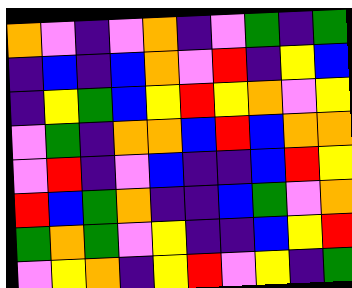[["orange", "violet", "indigo", "violet", "orange", "indigo", "violet", "green", "indigo", "green"], ["indigo", "blue", "indigo", "blue", "orange", "violet", "red", "indigo", "yellow", "blue"], ["indigo", "yellow", "green", "blue", "yellow", "red", "yellow", "orange", "violet", "yellow"], ["violet", "green", "indigo", "orange", "orange", "blue", "red", "blue", "orange", "orange"], ["violet", "red", "indigo", "violet", "blue", "indigo", "indigo", "blue", "red", "yellow"], ["red", "blue", "green", "orange", "indigo", "indigo", "blue", "green", "violet", "orange"], ["green", "orange", "green", "violet", "yellow", "indigo", "indigo", "blue", "yellow", "red"], ["violet", "yellow", "orange", "indigo", "yellow", "red", "violet", "yellow", "indigo", "green"]]